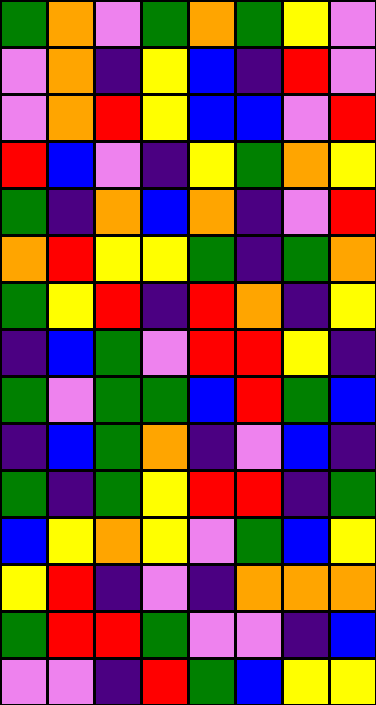[["green", "orange", "violet", "green", "orange", "green", "yellow", "violet"], ["violet", "orange", "indigo", "yellow", "blue", "indigo", "red", "violet"], ["violet", "orange", "red", "yellow", "blue", "blue", "violet", "red"], ["red", "blue", "violet", "indigo", "yellow", "green", "orange", "yellow"], ["green", "indigo", "orange", "blue", "orange", "indigo", "violet", "red"], ["orange", "red", "yellow", "yellow", "green", "indigo", "green", "orange"], ["green", "yellow", "red", "indigo", "red", "orange", "indigo", "yellow"], ["indigo", "blue", "green", "violet", "red", "red", "yellow", "indigo"], ["green", "violet", "green", "green", "blue", "red", "green", "blue"], ["indigo", "blue", "green", "orange", "indigo", "violet", "blue", "indigo"], ["green", "indigo", "green", "yellow", "red", "red", "indigo", "green"], ["blue", "yellow", "orange", "yellow", "violet", "green", "blue", "yellow"], ["yellow", "red", "indigo", "violet", "indigo", "orange", "orange", "orange"], ["green", "red", "red", "green", "violet", "violet", "indigo", "blue"], ["violet", "violet", "indigo", "red", "green", "blue", "yellow", "yellow"]]